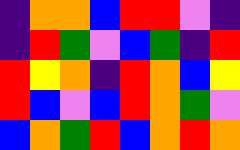[["indigo", "orange", "orange", "blue", "red", "red", "violet", "indigo"], ["indigo", "red", "green", "violet", "blue", "green", "indigo", "red"], ["red", "yellow", "orange", "indigo", "red", "orange", "blue", "yellow"], ["red", "blue", "violet", "blue", "red", "orange", "green", "violet"], ["blue", "orange", "green", "red", "blue", "orange", "red", "orange"]]